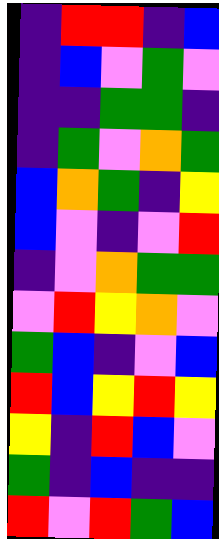[["indigo", "red", "red", "indigo", "blue"], ["indigo", "blue", "violet", "green", "violet"], ["indigo", "indigo", "green", "green", "indigo"], ["indigo", "green", "violet", "orange", "green"], ["blue", "orange", "green", "indigo", "yellow"], ["blue", "violet", "indigo", "violet", "red"], ["indigo", "violet", "orange", "green", "green"], ["violet", "red", "yellow", "orange", "violet"], ["green", "blue", "indigo", "violet", "blue"], ["red", "blue", "yellow", "red", "yellow"], ["yellow", "indigo", "red", "blue", "violet"], ["green", "indigo", "blue", "indigo", "indigo"], ["red", "violet", "red", "green", "blue"]]